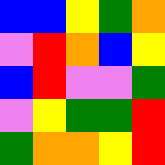[["blue", "blue", "yellow", "green", "orange"], ["violet", "red", "orange", "blue", "yellow"], ["blue", "red", "violet", "violet", "green"], ["violet", "yellow", "green", "green", "red"], ["green", "orange", "orange", "yellow", "red"]]